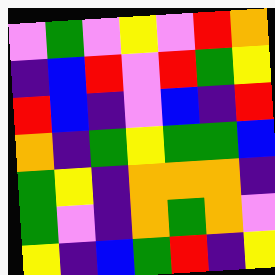[["violet", "green", "violet", "yellow", "violet", "red", "orange"], ["indigo", "blue", "red", "violet", "red", "green", "yellow"], ["red", "blue", "indigo", "violet", "blue", "indigo", "red"], ["orange", "indigo", "green", "yellow", "green", "green", "blue"], ["green", "yellow", "indigo", "orange", "orange", "orange", "indigo"], ["green", "violet", "indigo", "orange", "green", "orange", "violet"], ["yellow", "indigo", "blue", "green", "red", "indigo", "yellow"]]